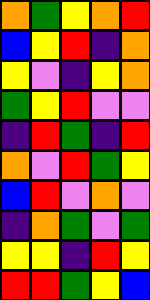[["orange", "green", "yellow", "orange", "red"], ["blue", "yellow", "red", "indigo", "orange"], ["yellow", "violet", "indigo", "yellow", "orange"], ["green", "yellow", "red", "violet", "violet"], ["indigo", "red", "green", "indigo", "red"], ["orange", "violet", "red", "green", "yellow"], ["blue", "red", "violet", "orange", "violet"], ["indigo", "orange", "green", "violet", "green"], ["yellow", "yellow", "indigo", "red", "yellow"], ["red", "red", "green", "yellow", "blue"]]